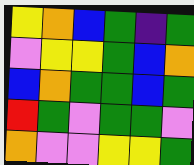[["yellow", "orange", "blue", "green", "indigo", "green"], ["violet", "yellow", "yellow", "green", "blue", "orange"], ["blue", "orange", "green", "green", "blue", "green"], ["red", "green", "violet", "green", "green", "violet"], ["orange", "violet", "violet", "yellow", "yellow", "green"]]